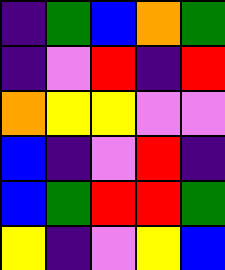[["indigo", "green", "blue", "orange", "green"], ["indigo", "violet", "red", "indigo", "red"], ["orange", "yellow", "yellow", "violet", "violet"], ["blue", "indigo", "violet", "red", "indigo"], ["blue", "green", "red", "red", "green"], ["yellow", "indigo", "violet", "yellow", "blue"]]